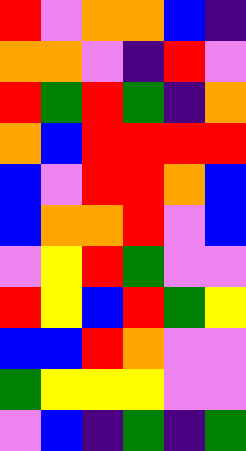[["red", "violet", "orange", "orange", "blue", "indigo"], ["orange", "orange", "violet", "indigo", "red", "violet"], ["red", "green", "red", "green", "indigo", "orange"], ["orange", "blue", "red", "red", "red", "red"], ["blue", "violet", "red", "red", "orange", "blue"], ["blue", "orange", "orange", "red", "violet", "blue"], ["violet", "yellow", "red", "green", "violet", "violet"], ["red", "yellow", "blue", "red", "green", "yellow"], ["blue", "blue", "red", "orange", "violet", "violet"], ["green", "yellow", "yellow", "yellow", "violet", "violet"], ["violet", "blue", "indigo", "green", "indigo", "green"]]